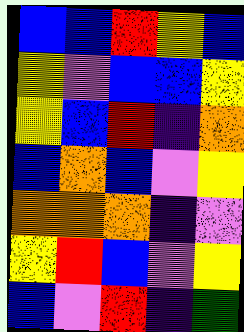[["blue", "blue", "red", "yellow", "blue"], ["yellow", "violet", "blue", "blue", "yellow"], ["yellow", "blue", "red", "indigo", "orange"], ["blue", "orange", "blue", "violet", "yellow"], ["orange", "orange", "orange", "indigo", "violet"], ["yellow", "red", "blue", "violet", "yellow"], ["blue", "violet", "red", "indigo", "green"]]